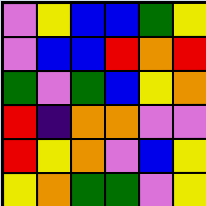[["violet", "yellow", "blue", "blue", "green", "yellow"], ["violet", "blue", "blue", "red", "orange", "red"], ["green", "violet", "green", "blue", "yellow", "orange"], ["red", "indigo", "orange", "orange", "violet", "violet"], ["red", "yellow", "orange", "violet", "blue", "yellow"], ["yellow", "orange", "green", "green", "violet", "yellow"]]